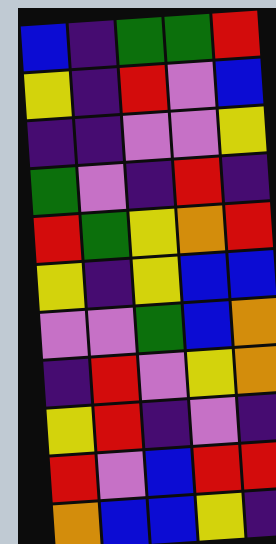[["blue", "indigo", "green", "green", "red"], ["yellow", "indigo", "red", "violet", "blue"], ["indigo", "indigo", "violet", "violet", "yellow"], ["green", "violet", "indigo", "red", "indigo"], ["red", "green", "yellow", "orange", "red"], ["yellow", "indigo", "yellow", "blue", "blue"], ["violet", "violet", "green", "blue", "orange"], ["indigo", "red", "violet", "yellow", "orange"], ["yellow", "red", "indigo", "violet", "indigo"], ["red", "violet", "blue", "red", "red"], ["orange", "blue", "blue", "yellow", "indigo"]]